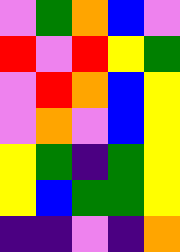[["violet", "green", "orange", "blue", "violet"], ["red", "violet", "red", "yellow", "green"], ["violet", "red", "orange", "blue", "yellow"], ["violet", "orange", "violet", "blue", "yellow"], ["yellow", "green", "indigo", "green", "yellow"], ["yellow", "blue", "green", "green", "yellow"], ["indigo", "indigo", "violet", "indigo", "orange"]]